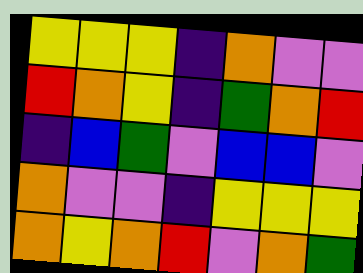[["yellow", "yellow", "yellow", "indigo", "orange", "violet", "violet"], ["red", "orange", "yellow", "indigo", "green", "orange", "red"], ["indigo", "blue", "green", "violet", "blue", "blue", "violet"], ["orange", "violet", "violet", "indigo", "yellow", "yellow", "yellow"], ["orange", "yellow", "orange", "red", "violet", "orange", "green"]]